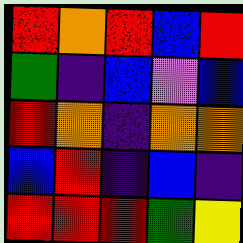[["red", "orange", "red", "blue", "red"], ["green", "indigo", "blue", "violet", "blue"], ["red", "orange", "indigo", "orange", "orange"], ["blue", "red", "indigo", "blue", "indigo"], ["red", "red", "red", "green", "yellow"]]